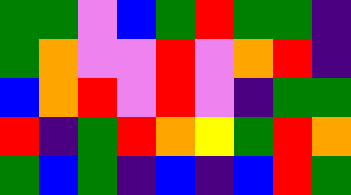[["green", "green", "violet", "blue", "green", "red", "green", "green", "indigo"], ["green", "orange", "violet", "violet", "red", "violet", "orange", "red", "indigo"], ["blue", "orange", "red", "violet", "red", "violet", "indigo", "green", "green"], ["red", "indigo", "green", "red", "orange", "yellow", "green", "red", "orange"], ["green", "blue", "green", "indigo", "blue", "indigo", "blue", "red", "green"]]